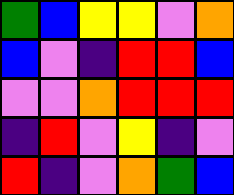[["green", "blue", "yellow", "yellow", "violet", "orange"], ["blue", "violet", "indigo", "red", "red", "blue"], ["violet", "violet", "orange", "red", "red", "red"], ["indigo", "red", "violet", "yellow", "indigo", "violet"], ["red", "indigo", "violet", "orange", "green", "blue"]]